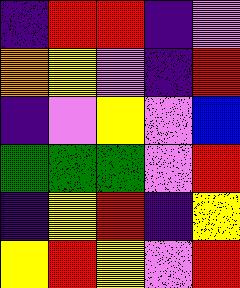[["indigo", "red", "red", "indigo", "violet"], ["orange", "yellow", "violet", "indigo", "red"], ["indigo", "violet", "yellow", "violet", "blue"], ["green", "green", "green", "violet", "red"], ["indigo", "yellow", "red", "indigo", "yellow"], ["yellow", "red", "yellow", "violet", "red"]]